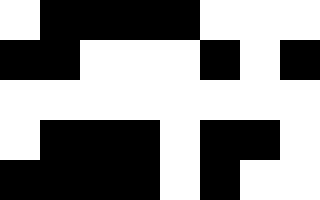[["white", "black", "black", "black", "black", "white", "white", "white"], ["black", "black", "white", "white", "white", "black", "white", "black"], ["white", "white", "white", "white", "white", "white", "white", "white"], ["white", "black", "black", "black", "white", "black", "black", "white"], ["black", "black", "black", "black", "white", "black", "white", "white"]]